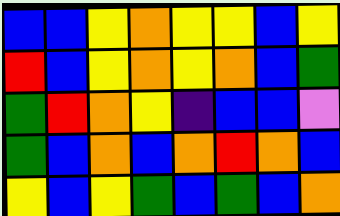[["blue", "blue", "yellow", "orange", "yellow", "yellow", "blue", "yellow"], ["red", "blue", "yellow", "orange", "yellow", "orange", "blue", "green"], ["green", "red", "orange", "yellow", "indigo", "blue", "blue", "violet"], ["green", "blue", "orange", "blue", "orange", "red", "orange", "blue"], ["yellow", "blue", "yellow", "green", "blue", "green", "blue", "orange"]]